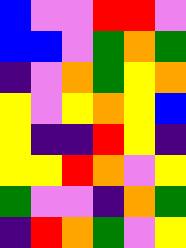[["blue", "violet", "violet", "red", "red", "violet"], ["blue", "blue", "violet", "green", "orange", "green"], ["indigo", "violet", "orange", "green", "yellow", "orange"], ["yellow", "violet", "yellow", "orange", "yellow", "blue"], ["yellow", "indigo", "indigo", "red", "yellow", "indigo"], ["yellow", "yellow", "red", "orange", "violet", "yellow"], ["green", "violet", "violet", "indigo", "orange", "green"], ["indigo", "red", "orange", "green", "violet", "yellow"]]